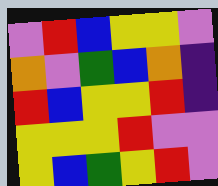[["violet", "red", "blue", "yellow", "yellow", "violet"], ["orange", "violet", "green", "blue", "orange", "indigo"], ["red", "blue", "yellow", "yellow", "red", "indigo"], ["yellow", "yellow", "yellow", "red", "violet", "violet"], ["yellow", "blue", "green", "yellow", "red", "violet"]]